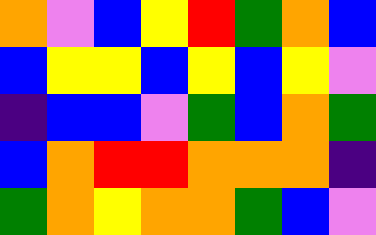[["orange", "violet", "blue", "yellow", "red", "green", "orange", "blue"], ["blue", "yellow", "yellow", "blue", "yellow", "blue", "yellow", "violet"], ["indigo", "blue", "blue", "violet", "green", "blue", "orange", "green"], ["blue", "orange", "red", "red", "orange", "orange", "orange", "indigo"], ["green", "orange", "yellow", "orange", "orange", "green", "blue", "violet"]]